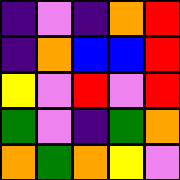[["indigo", "violet", "indigo", "orange", "red"], ["indigo", "orange", "blue", "blue", "red"], ["yellow", "violet", "red", "violet", "red"], ["green", "violet", "indigo", "green", "orange"], ["orange", "green", "orange", "yellow", "violet"]]